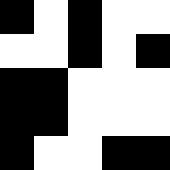[["black", "white", "black", "white", "white"], ["white", "white", "black", "white", "black"], ["black", "black", "white", "white", "white"], ["black", "black", "white", "white", "white"], ["black", "white", "white", "black", "black"]]